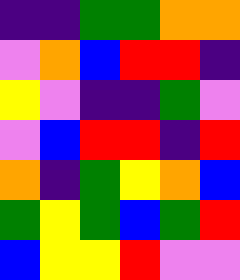[["indigo", "indigo", "green", "green", "orange", "orange"], ["violet", "orange", "blue", "red", "red", "indigo"], ["yellow", "violet", "indigo", "indigo", "green", "violet"], ["violet", "blue", "red", "red", "indigo", "red"], ["orange", "indigo", "green", "yellow", "orange", "blue"], ["green", "yellow", "green", "blue", "green", "red"], ["blue", "yellow", "yellow", "red", "violet", "violet"]]